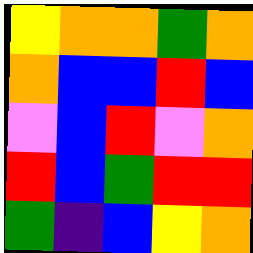[["yellow", "orange", "orange", "green", "orange"], ["orange", "blue", "blue", "red", "blue"], ["violet", "blue", "red", "violet", "orange"], ["red", "blue", "green", "red", "red"], ["green", "indigo", "blue", "yellow", "orange"]]